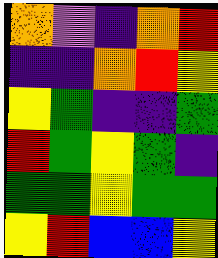[["orange", "violet", "indigo", "orange", "red"], ["indigo", "indigo", "orange", "red", "yellow"], ["yellow", "green", "indigo", "indigo", "green"], ["red", "green", "yellow", "green", "indigo"], ["green", "green", "yellow", "green", "green"], ["yellow", "red", "blue", "blue", "yellow"]]